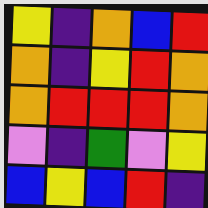[["yellow", "indigo", "orange", "blue", "red"], ["orange", "indigo", "yellow", "red", "orange"], ["orange", "red", "red", "red", "orange"], ["violet", "indigo", "green", "violet", "yellow"], ["blue", "yellow", "blue", "red", "indigo"]]